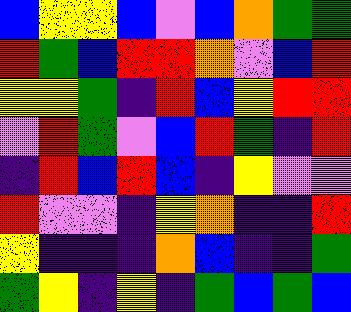[["blue", "yellow", "yellow", "blue", "violet", "blue", "orange", "green", "green"], ["red", "green", "blue", "red", "red", "orange", "violet", "blue", "red"], ["yellow", "yellow", "green", "indigo", "red", "blue", "yellow", "red", "red"], ["violet", "red", "green", "violet", "blue", "red", "green", "indigo", "red"], ["indigo", "red", "blue", "red", "blue", "indigo", "yellow", "violet", "violet"], ["red", "violet", "violet", "indigo", "yellow", "orange", "indigo", "indigo", "red"], ["yellow", "indigo", "indigo", "indigo", "orange", "blue", "indigo", "indigo", "green"], ["green", "yellow", "indigo", "yellow", "indigo", "green", "blue", "green", "blue"]]